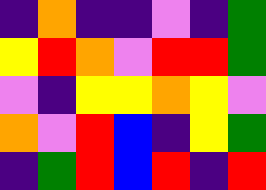[["indigo", "orange", "indigo", "indigo", "violet", "indigo", "green"], ["yellow", "red", "orange", "violet", "red", "red", "green"], ["violet", "indigo", "yellow", "yellow", "orange", "yellow", "violet"], ["orange", "violet", "red", "blue", "indigo", "yellow", "green"], ["indigo", "green", "red", "blue", "red", "indigo", "red"]]